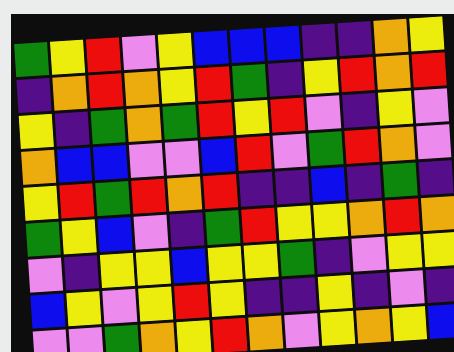[["green", "yellow", "red", "violet", "yellow", "blue", "blue", "blue", "indigo", "indigo", "orange", "yellow"], ["indigo", "orange", "red", "orange", "yellow", "red", "green", "indigo", "yellow", "red", "orange", "red"], ["yellow", "indigo", "green", "orange", "green", "red", "yellow", "red", "violet", "indigo", "yellow", "violet"], ["orange", "blue", "blue", "violet", "violet", "blue", "red", "violet", "green", "red", "orange", "violet"], ["yellow", "red", "green", "red", "orange", "red", "indigo", "indigo", "blue", "indigo", "green", "indigo"], ["green", "yellow", "blue", "violet", "indigo", "green", "red", "yellow", "yellow", "orange", "red", "orange"], ["violet", "indigo", "yellow", "yellow", "blue", "yellow", "yellow", "green", "indigo", "violet", "yellow", "yellow"], ["blue", "yellow", "violet", "yellow", "red", "yellow", "indigo", "indigo", "yellow", "indigo", "violet", "indigo"], ["violet", "violet", "green", "orange", "yellow", "red", "orange", "violet", "yellow", "orange", "yellow", "blue"]]